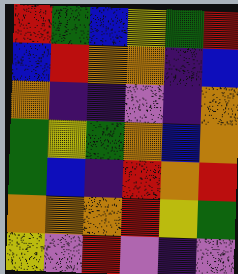[["red", "green", "blue", "yellow", "green", "red"], ["blue", "red", "orange", "orange", "indigo", "blue"], ["orange", "indigo", "indigo", "violet", "indigo", "orange"], ["green", "yellow", "green", "orange", "blue", "orange"], ["green", "blue", "indigo", "red", "orange", "red"], ["orange", "orange", "orange", "red", "yellow", "green"], ["yellow", "violet", "red", "violet", "indigo", "violet"]]